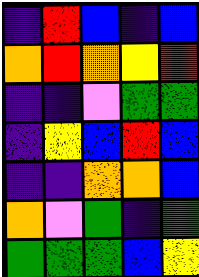[["indigo", "red", "blue", "indigo", "blue"], ["orange", "red", "orange", "yellow", "red"], ["indigo", "indigo", "violet", "green", "green"], ["indigo", "yellow", "blue", "red", "blue"], ["indigo", "indigo", "orange", "orange", "blue"], ["orange", "violet", "green", "indigo", "green"], ["green", "green", "green", "blue", "yellow"]]